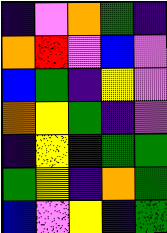[["indigo", "violet", "orange", "green", "indigo"], ["orange", "red", "violet", "blue", "violet"], ["blue", "green", "indigo", "yellow", "violet"], ["orange", "yellow", "green", "indigo", "violet"], ["indigo", "yellow", "indigo", "green", "green"], ["green", "yellow", "indigo", "orange", "green"], ["blue", "violet", "yellow", "indigo", "green"]]